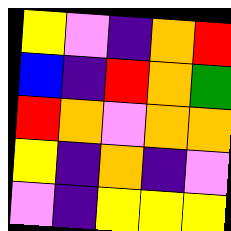[["yellow", "violet", "indigo", "orange", "red"], ["blue", "indigo", "red", "orange", "green"], ["red", "orange", "violet", "orange", "orange"], ["yellow", "indigo", "orange", "indigo", "violet"], ["violet", "indigo", "yellow", "yellow", "yellow"]]